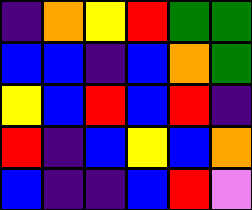[["indigo", "orange", "yellow", "red", "green", "green"], ["blue", "blue", "indigo", "blue", "orange", "green"], ["yellow", "blue", "red", "blue", "red", "indigo"], ["red", "indigo", "blue", "yellow", "blue", "orange"], ["blue", "indigo", "indigo", "blue", "red", "violet"]]